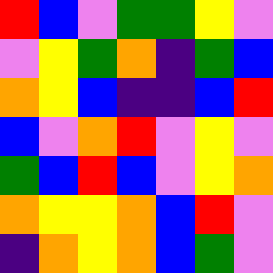[["red", "blue", "violet", "green", "green", "yellow", "violet"], ["violet", "yellow", "green", "orange", "indigo", "green", "blue"], ["orange", "yellow", "blue", "indigo", "indigo", "blue", "red"], ["blue", "violet", "orange", "red", "violet", "yellow", "violet"], ["green", "blue", "red", "blue", "violet", "yellow", "orange"], ["orange", "yellow", "yellow", "orange", "blue", "red", "violet"], ["indigo", "orange", "yellow", "orange", "blue", "green", "violet"]]